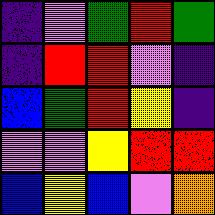[["indigo", "violet", "green", "red", "green"], ["indigo", "red", "red", "violet", "indigo"], ["blue", "green", "red", "yellow", "indigo"], ["violet", "violet", "yellow", "red", "red"], ["blue", "yellow", "blue", "violet", "orange"]]